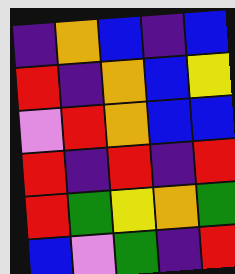[["indigo", "orange", "blue", "indigo", "blue"], ["red", "indigo", "orange", "blue", "yellow"], ["violet", "red", "orange", "blue", "blue"], ["red", "indigo", "red", "indigo", "red"], ["red", "green", "yellow", "orange", "green"], ["blue", "violet", "green", "indigo", "red"]]